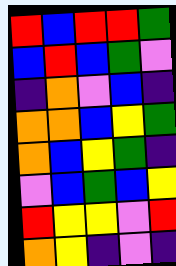[["red", "blue", "red", "red", "green"], ["blue", "red", "blue", "green", "violet"], ["indigo", "orange", "violet", "blue", "indigo"], ["orange", "orange", "blue", "yellow", "green"], ["orange", "blue", "yellow", "green", "indigo"], ["violet", "blue", "green", "blue", "yellow"], ["red", "yellow", "yellow", "violet", "red"], ["orange", "yellow", "indigo", "violet", "indigo"]]